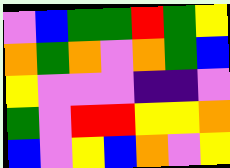[["violet", "blue", "green", "green", "red", "green", "yellow"], ["orange", "green", "orange", "violet", "orange", "green", "blue"], ["yellow", "violet", "violet", "violet", "indigo", "indigo", "violet"], ["green", "violet", "red", "red", "yellow", "yellow", "orange"], ["blue", "violet", "yellow", "blue", "orange", "violet", "yellow"]]